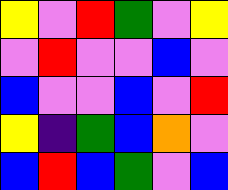[["yellow", "violet", "red", "green", "violet", "yellow"], ["violet", "red", "violet", "violet", "blue", "violet"], ["blue", "violet", "violet", "blue", "violet", "red"], ["yellow", "indigo", "green", "blue", "orange", "violet"], ["blue", "red", "blue", "green", "violet", "blue"]]